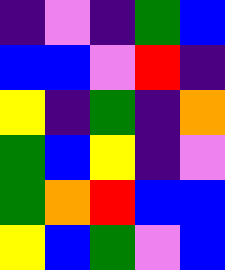[["indigo", "violet", "indigo", "green", "blue"], ["blue", "blue", "violet", "red", "indigo"], ["yellow", "indigo", "green", "indigo", "orange"], ["green", "blue", "yellow", "indigo", "violet"], ["green", "orange", "red", "blue", "blue"], ["yellow", "blue", "green", "violet", "blue"]]